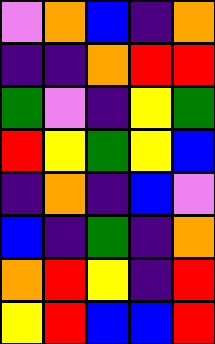[["violet", "orange", "blue", "indigo", "orange"], ["indigo", "indigo", "orange", "red", "red"], ["green", "violet", "indigo", "yellow", "green"], ["red", "yellow", "green", "yellow", "blue"], ["indigo", "orange", "indigo", "blue", "violet"], ["blue", "indigo", "green", "indigo", "orange"], ["orange", "red", "yellow", "indigo", "red"], ["yellow", "red", "blue", "blue", "red"]]